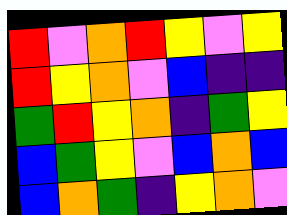[["red", "violet", "orange", "red", "yellow", "violet", "yellow"], ["red", "yellow", "orange", "violet", "blue", "indigo", "indigo"], ["green", "red", "yellow", "orange", "indigo", "green", "yellow"], ["blue", "green", "yellow", "violet", "blue", "orange", "blue"], ["blue", "orange", "green", "indigo", "yellow", "orange", "violet"]]